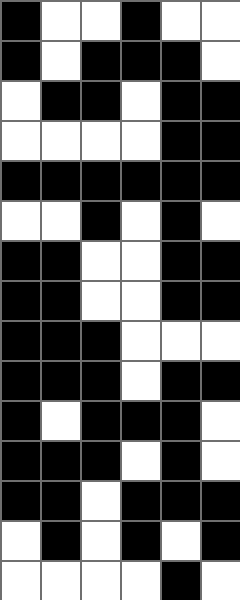[["black", "white", "white", "black", "white", "white"], ["black", "white", "black", "black", "black", "white"], ["white", "black", "black", "white", "black", "black"], ["white", "white", "white", "white", "black", "black"], ["black", "black", "black", "black", "black", "black"], ["white", "white", "black", "white", "black", "white"], ["black", "black", "white", "white", "black", "black"], ["black", "black", "white", "white", "black", "black"], ["black", "black", "black", "white", "white", "white"], ["black", "black", "black", "white", "black", "black"], ["black", "white", "black", "black", "black", "white"], ["black", "black", "black", "white", "black", "white"], ["black", "black", "white", "black", "black", "black"], ["white", "black", "white", "black", "white", "black"], ["white", "white", "white", "white", "black", "white"]]